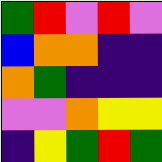[["green", "red", "violet", "red", "violet"], ["blue", "orange", "orange", "indigo", "indigo"], ["orange", "green", "indigo", "indigo", "indigo"], ["violet", "violet", "orange", "yellow", "yellow"], ["indigo", "yellow", "green", "red", "green"]]